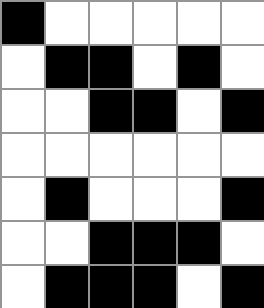[["black", "white", "white", "white", "white", "white"], ["white", "black", "black", "white", "black", "white"], ["white", "white", "black", "black", "white", "black"], ["white", "white", "white", "white", "white", "white"], ["white", "black", "white", "white", "white", "black"], ["white", "white", "black", "black", "black", "white"], ["white", "black", "black", "black", "white", "black"]]